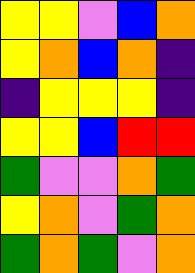[["yellow", "yellow", "violet", "blue", "orange"], ["yellow", "orange", "blue", "orange", "indigo"], ["indigo", "yellow", "yellow", "yellow", "indigo"], ["yellow", "yellow", "blue", "red", "red"], ["green", "violet", "violet", "orange", "green"], ["yellow", "orange", "violet", "green", "orange"], ["green", "orange", "green", "violet", "orange"]]